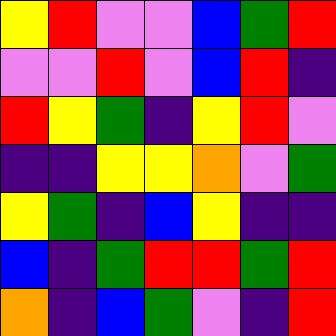[["yellow", "red", "violet", "violet", "blue", "green", "red"], ["violet", "violet", "red", "violet", "blue", "red", "indigo"], ["red", "yellow", "green", "indigo", "yellow", "red", "violet"], ["indigo", "indigo", "yellow", "yellow", "orange", "violet", "green"], ["yellow", "green", "indigo", "blue", "yellow", "indigo", "indigo"], ["blue", "indigo", "green", "red", "red", "green", "red"], ["orange", "indigo", "blue", "green", "violet", "indigo", "red"]]